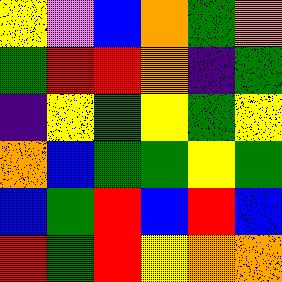[["yellow", "violet", "blue", "orange", "green", "orange"], ["green", "red", "red", "orange", "indigo", "green"], ["indigo", "yellow", "green", "yellow", "green", "yellow"], ["orange", "blue", "green", "green", "yellow", "green"], ["blue", "green", "red", "blue", "red", "blue"], ["red", "green", "red", "yellow", "orange", "orange"]]